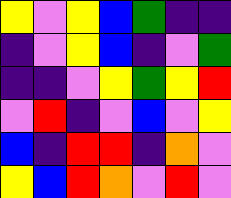[["yellow", "violet", "yellow", "blue", "green", "indigo", "indigo"], ["indigo", "violet", "yellow", "blue", "indigo", "violet", "green"], ["indigo", "indigo", "violet", "yellow", "green", "yellow", "red"], ["violet", "red", "indigo", "violet", "blue", "violet", "yellow"], ["blue", "indigo", "red", "red", "indigo", "orange", "violet"], ["yellow", "blue", "red", "orange", "violet", "red", "violet"]]